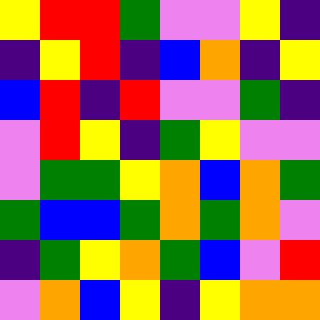[["yellow", "red", "red", "green", "violet", "violet", "yellow", "indigo"], ["indigo", "yellow", "red", "indigo", "blue", "orange", "indigo", "yellow"], ["blue", "red", "indigo", "red", "violet", "violet", "green", "indigo"], ["violet", "red", "yellow", "indigo", "green", "yellow", "violet", "violet"], ["violet", "green", "green", "yellow", "orange", "blue", "orange", "green"], ["green", "blue", "blue", "green", "orange", "green", "orange", "violet"], ["indigo", "green", "yellow", "orange", "green", "blue", "violet", "red"], ["violet", "orange", "blue", "yellow", "indigo", "yellow", "orange", "orange"]]